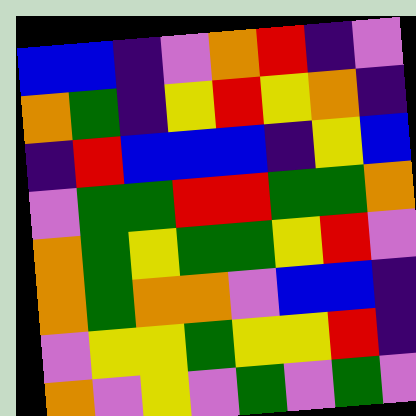[["blue", "blue", "indigo", "violet", "orange", "red", "indigo", "violet"], ["orange", "green", "indigo", "yellow", "red", "yellow", "orange", "indigo"], ["indigo", "red", "blue", "blue", "blue", "indigo", "yellow", "blue"], ["violet", "green", "green", "red", "red", "green", "green", "orange"], ["orange", "green", "yellow", "green", "green", "yellow", "red", "violet"], ["orange", "green", "orange", "orange", "violet", "blue", "blue", "indigo"], ["violet", "yellow", "yellow", "green", "yellow", "yellow", "red", "indigo"], ["orange", "violet", "yellow", "violet", "green", "violet", "green", "violet"]]